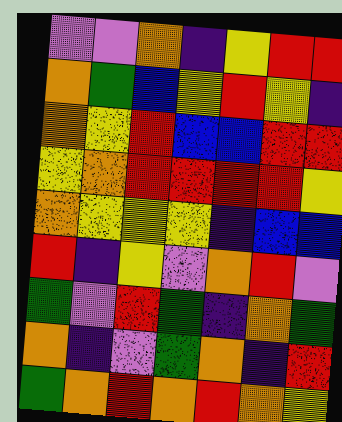[["violet", "violet", "orange", "indigo", "yellow", "red", "red"], ["orange", "green", "blue", "yellow", "red", "yellow", "indigo"], ["orange", "yellow", "red", "blue", "blue", "red", "red"], ["yellow", "orange", "red", "red", "red", "red", "yellow"], ["orange", "yellow", "yellow", "yellow", "indigo", "blue", "blue"], ["red", "indigo", "yellow", "violet", "orange", "red", "violet"], ["green", "violet", "red", "green", "indigo", "orange", "green"], ["orange", "indigo", "violet", "green", "orange", "indigo", "red"], ["green", "orange", "red", "orange", "red", "orange", "yellow"]]